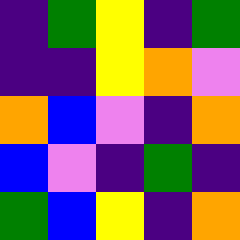[["indigo", "green", "yellow", "indigo", "green"], ["indigo", "indigo", "yellow", "orange", "violet"], ["orange", "blue", "violet", "indigo", "orange"], ["blue", "violet", "indigo", "green", "indigo"], ["green", "blue", "yellow", "indigo", "orange"]]